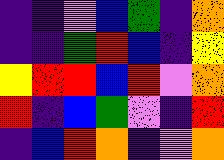[["indigo", "indigo", "violet", "blue", "green", "indigo", "orange"], ["indigo", "indigo", "green", "red", "blue", "indigo", "yellow"], ["yellow", "red", "red", "blue", "red", "violet", "orange"], ["red", "indigo", "blue", "green", "violet", "indigo", "red"], ["indigo", "blue", "red", "orange", "indigo", "violet", "orange"]]